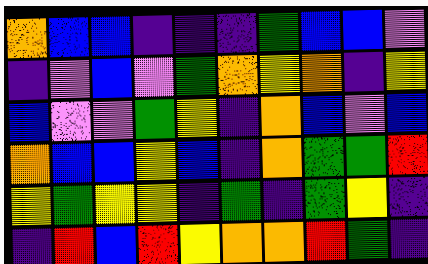[["orange", "blue", "blue", "indigo", "indigo", "indigo", "green", "blue", "blue", "violet"], ["indigo", "violet", "blue", "violet", "green", "orange", "yellow", "orange", "indigo", "yellow"], ["blue", "violet", "violet", "green", "yellow", "indigo", "orange", "blue", "violet", "blue"], ["orange", "blue", "blue", "yellow", "blue", "indigo", "orange", "green", "green", "red"], ["yellow", "green", "yellow", "yellow", "indigo", "green", "indigo", "green", "yellow", "indigo"], ["indigo", "red", "blue", "red", "yellow", "orange", "orange", "red", "green", "indigo"]]